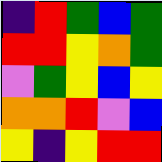[["indigo", "red", "green", "blue", "green"], ["red", "red", "yellow", "orange", "green"], ["violet", "green", "yellow", "blue", "yellow"], ["orange", "orange", "red", "violet", "blue"], ["yellow", "indigo", "yellow", "red", "red"]]